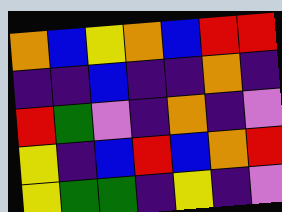[["orange", "blue", "yellow", "orange", "blue", "red", "red"], ["indigo", "indigo", "blue", "indigo", "indigo", "orange", "indigo"], ["red", "green", "violet", "indigo", "orange", "indigo", "violet"], ["yellow", "indigo", "blue", "red", "blue", "orange", "red"], ["yellow", "green", "green", "indigo", "yellow", "indigo", "violet"]]